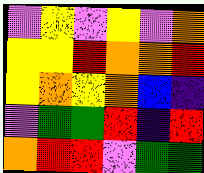[["violet", "yellow", "violet", "yellow", "violet", "orange"], ["yellow", "yellow", "red", "orange", "orange", "red"], ["yellow", "orange", "yellow", "orange", "blue", "indigo"], ["violet", "green", "green", "red", "indigo", "red"], ["orange", "red", "red", "violet", "green", "green"]]